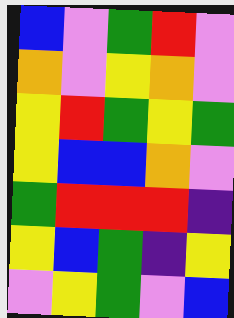[["blue", "violet", "green", "red", "violet"], ["orange", "violet", "yellow", "orange", "violet"], ["yellow", "red", "green", "yellow", "green"], ["yellow", "blue", "blue", "orange", "violet"], ["green", "red", "red", "red", "indigo"], ["yellow", "blue", "green", "indigo", "yellow"], ["violet", "yellow", "green", "violet", "blue"]]